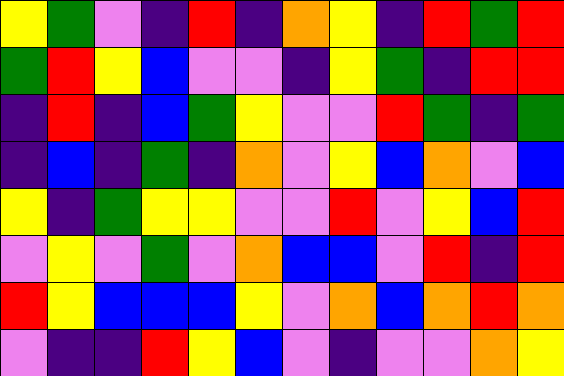[["yellow", "green", "violet", "indigo", "red", "indigo", "orange", "yellow", "indigo", "red", "green", "red"], ["green", "red", "yellow", "blue", "violet", "violet", "indigo", "yellow", "green", "indigo", "red", "red"], ["indigo", "red", "indigo", "blue", "green", "yellow", "violet", "violet", "red", "green", "indigo", "green"], ["indigo", "blue", "indigo", "green", "indigo", "orange", "violet", "yellow", "blue", "orange", "violet", "blue"], ["yellow", "indigo", "green", "yellow", "yellow", "violet", "violet", "red", "violet", "yellow", "blue", "red"], ["violet", "yellow", "violet", "green", "violet", "orange", "blue", "blue", "violet", "red", "indigo", "red"], ["red", "yellow", "blue", "blue", "blue", "yellow", "violet", "orange", "blue", "orange", "red", "orange"], ["violet", "indigo", "indigo", "red", "yellow", "blue", "violet", "indigo", "violet", "violet", "orange", "yellow"]]